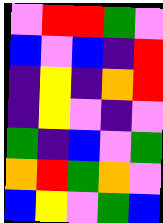[["violet", "red", "red", "green", "violet"], ["blue", "violet", "blue", "indigo", "red"], ["indigo", "yellow", "indigo", "orange", "red"], ["indigo", "yellow", "violet", "indigo", "violet"], ["green", "indigo", "blue", "violet", "green"], ["orange", "red", "green", "orange", "violet"], ["blue", "yellow", "violet", "green", "blue"]]